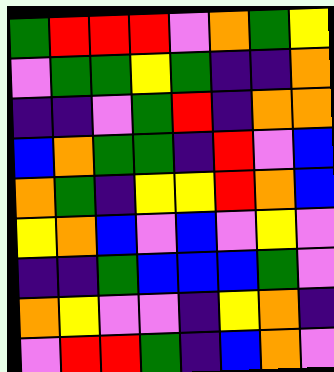[["green", "red", "red", "red", "violet", "orange", "green", "yellow"], ["violet", "green", "green", "yellow", "green", "indigo", "indigo", "orange"], ["indigo", "indigo", "violet", "green", "red", "indigo", "orange", "orange"], ["blue", "orange", "green", "green", "indigo", "red", "violet", "blue"], ["orange", "green", "indigo", "yellow", "yellow", "red", "orange", "blue"], ["yellow", "orange", "blue", "violet", "blue", "violet", "yellow", "violet"], ["indigo", "indigo", "green", "blue", "blue", "blue", "green", "violet"], ["orange", "yellow", "violet", "violet", "indigo", "yellow", "orange", "indigo"], ["violet", "red", "red", "green", "indigo", "blue", "orange", "violet"]]